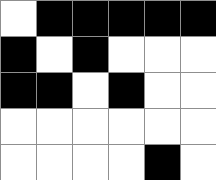[["white", "black", "black", "black", "black", "black"], ["black", "white", "black", "white", "white", "white"], ["black", "black", "white", "black", "white", "white"], ["white", "white", "white", "white", "white", "white"], ["white", "white", "white", "white", "black", "white"]]